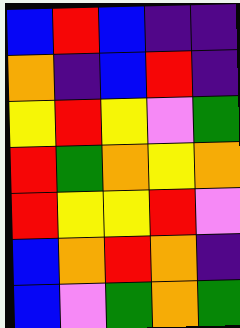[["blue", "red", "blue", "indigo", "indigo"], ["orange", "indigo", "blue", "red", "indigo"], ["yellow", "red", "yellow", "violet", "green"], ["red", "green", "orange", "yellow", "orange"], ["red", "yellow", "yellow", "red", "violet"], ["blue", "orange", "red", "orange", "indigo"], ["blue", "violet", "green", "orange", "green"]]